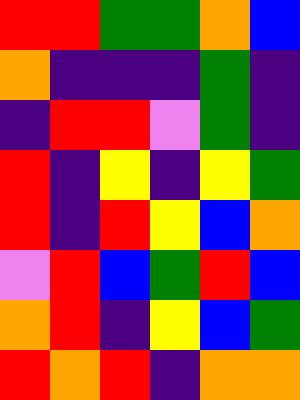[["red", "red", "green", "green", "orange", "blue"], ["orange", "indigo", "indigo", "indigo", "green", "indigo"], ["indigo", "red", "red", "violet", "green", "indigo"], ["red", "indigo", "yellow", "indigo", "yellow", "green"], ["red", "indigo", "red", "yellow", "blue", "orange"], ["violet", "red", "blue", "green", "red", "blue"], ["orange", "red", "indigo", "yellow", "blue", "green"], ["red", "orange", "red", "indigo", "orange", "orange"]]